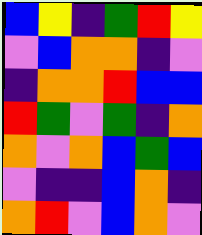[["blue", "yellow", "indigo", "green", "red", "yellow"], ["violet", "blue", "orange", "orange", "indigo", "violet"], ["indigo", "orange", "orange", "red", "blue", "blue"], ["red", "green", "violet", "green", "indigo", "orange"], ["orange", "violet", "orange", "blue", "green", "blue"], ["violet", "indigo", "indigo", "blue", "orange", "indigo"], ["orange", "red", "violet", "blue", "orange", "violet"]]